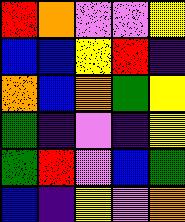[["red", "orange", "violet", "violet", "yellow"], ["blue", "blue", "yellow", "red", "indigo"], ["orange", "blue", "orange", "green", "yellow"], ["green", "indigo", "violet", "indigo", "yellow"], ["green", "red", "violet", "blue", "green"], ["blue", "indigo", "yellow", "violet", "orange"]]